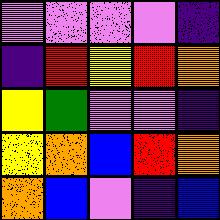[["violet", "violet", "violet", "violet", "indigo"], ["indigo", "red", "yellow", "red", "orange"], ["yellow", "green", "violet", "violet", "indigo"], ["yellow", "orange", "blue", "red", "orange"], ["orange", "blue", "violet", "indigo", "blue"]]